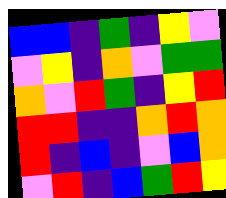[["blue", "blue", "indigo", "green", "indigo", "yellow", "violet"], ["violet", "yellow", "indigo", "orange", "violet", "green", "green"], ["orange", "violet", "red", "green", "indigo", "yellow", "red"], ["red", "red", "indigo", "indigo", "orange", "red", "orange"], ["red", "indigo", "blue", "indigo", "violet", "blue", "orange"], ["violet", "red", "indigo", "blue", "green", "red", "yellow"]]